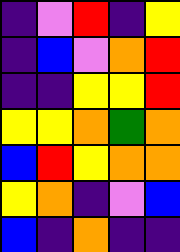[["indigo", "violet", "red", "indigo", "yellow"], ["indigo", "blue", "violet", "orange", "red"], ["indigo", "indigo", "yellow", "yellow", "red"], ["yellow", "yellow", "orange", "green", "orange"], ["blue", "red", "yellow", "orange", "orange"], ["yellow", "orange", "indigo", "violet", "blue"], ["blue", "indigo", "orange", "indigo", "indigo"]]